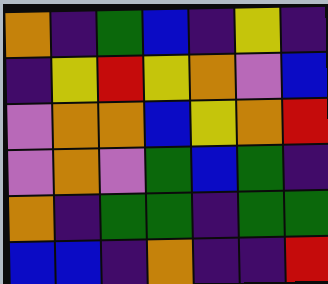[["orange", "indigo", "green", "blue", "indigo", "yellow", "indigo"], ["indigo", "yellow", "red", "yellow", "orange", "violet", "blue"], ["violet", "orange", "orange", "blue", "yellow", "orange", "red"], ["violet", "orange", "violet", "green", "blue", "green", "indigo"], ["orange", "indigo", "green", "green", "indigo", "green", "green"], ["blue", "blue", "indigo", "orange", "indigo", "indigo", "red"]]